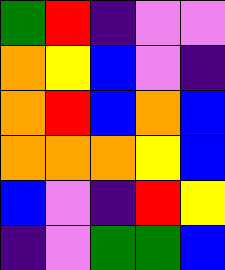[["green", "red", "indigo", "violet", "violet"], ["orange", "yellow", "blue", "violet", "indigo"], ["orange", "red", "blue", "orange", "blue"], ["orange", "orange", "orange", "yellow", "blue"], ["blue", "violet", "indigo", "red", "yellow"], ["indigo", "violet", "green", "green", "blue"]]